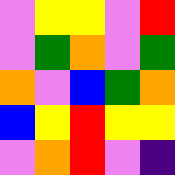[["violet", "yellow", "yellow", "violet", "red"], ["violet", "green", "orange", "violet", "green"], ["orange", "violet", "blue", "green", "orange"], ["blue", "yellow", "red", "yellow", "yellow"], ["violet", "orange", "red", "violet", "indigo"]]